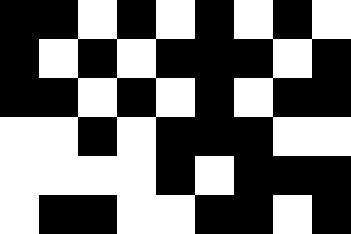[["black", "black", "white", "black", "white", "black", "white", "black", "white"], ["black", "white", "black", "white", "black", "black", "black", "white", "black"], ["black", "black", "white", "black", "white", "black", "white", "black", "black"], ["white", "white", "black", "white", "black", "black", "black", "white", "white"], ["white", "white", "white", "white", "black", "white", "black", "black", "black"], ["white", "black", "black", "white", "white", "black", "black", "white", "black"]]